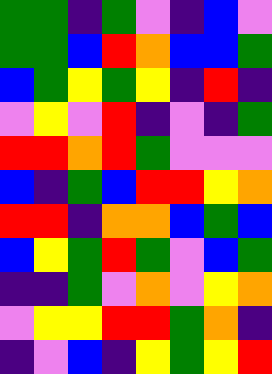[["green", "green", "indigo", "green", "violet", "indigo", "blue", "violet"], ["green", "green", "blue", "red", "orange", "blue", "blue", "green"], ["blue", "green", "yellow", "green", "yellow", "indigo", "red", "indigo"], ["violet", "yellow", "violet", "red", "indigo", "violet", "indigo", "green"], ["red", "red", "orange", "red", "green", "violet", "violet", "violet"], ["blue", "indigo", "green", "blue", "red", "red", "yellow", "orange"], ["red", "red", "indigo", "orange", "orange", "blue", "green", "blue"], ["blue", "yellow", "green", "red", "green", "violet", "blue", "green"], ["indigo", "indigo", "green", "violet", "orange", "violet", "yellow", "orange"], ["violet", "yellow", "yellow", "red", "red", "green", "orange", "indigo"], ["indigo", "violet", "blue", "indigo", "yellow", "green", "yellow", "red"]]